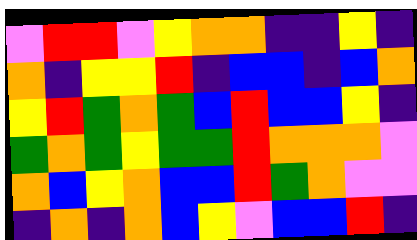[["violet", "red", "red", "violet", "yellow", "orange", "orange", "indigo", "indigo", "yellow", "indigo"], ["orange", "indigo", "yellow", "yellow", "red", "indigo", "blue", "blue", "indigo", "blue", "orange"], ["yellow", "red", "green", "orange", "green", "blue", "red", "blue", "blue", "yellow", "indigo"], ["green", "orange", "green", "yellow", "green", "green", "red", "orange", "orange", "orange", "violet"], ["orange", "blue", "yellow", "orange", "blue", "blue", "red", "green", "orange", "violet", "violet"], ["indigo", "orange", "indigo", "orange", "blue", "yellow", "violet", "blue", "blue", "red", "indigo"]]